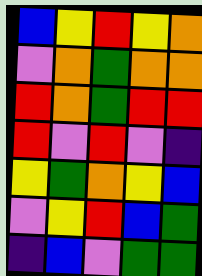[["blue", "yellow", "red", "yellow", "orange"], ["violet", "orange", "green", "orange", "orange"], ["red", "orange", "green", "red", "red"], ["red", "violet", "red", "violet", "indigo"], ["yellow", "green", "orange", "yellow", "blue"], ["violet", "yellow", "red", "blue", "green"], ["indigo", "blue", "violet", "green", "green"]]